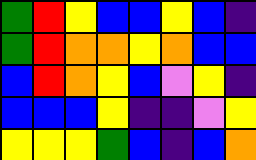[["green", "red", "yellow", "blue", "blue", "yellow", "blue", "indigo"], ["green", "red", "orange", "orange", "yellow", "orange", "blue", "blue"], ["blue", "red", "orange", "yellow", "blue", "violet", "yellow", "indigo"], ["blue", "blue", "blue", "yellow", "indigo", "indigo", "violet", "yellow"], ["yellow", "yellow", "yellow", "green", "blue", "indigo", "blue", "orange"]]